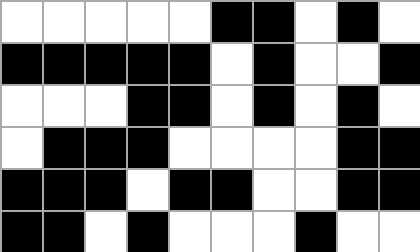[["white", "white", "white", "white", "white", "black", "black", "white", "black", "white"], ["black", "black", "black", "black", "black", "white", "black", "white", "white", "black"], ["white", "white", "white", "black", "black", "white", "black", "white", "black", "white"], ["white", "black", "black", "black", "white", "white", "white", "white", "black", "black"], ["black", "black", "black", "white", "black", "black", "white", "white", "black", "black"], ["black", "black", "white", "black", "white", "white", "white", "black", "white", "white"]]